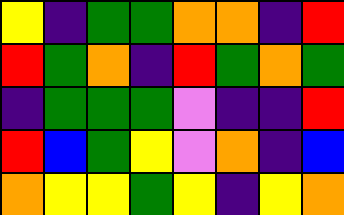[["yellow", "indigo", "green", "green", "orange", "orange", "indigo", "red"], ["red", "green", "orange", "indigo", "red", "green", "orange", "green"], ["indigo", "green", "green", "green", "violet", "indigo", "indigo", "red"], ["red", "blue", "green", "yellow", "violet", "orange", "indigo", "blue"], ["orange", "yellow", "yellow", "green", "yellow", "indigo", "yellow", "orange"]]